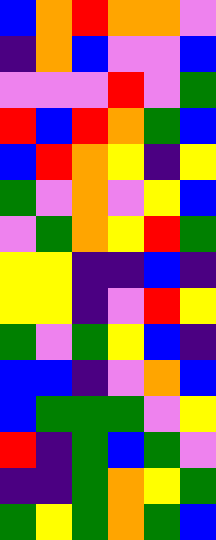[["blue", "orange", "red", "orange", "orange", "violet"], ["indigo", "orange", "blue", "violet", "violet", "blue"], ["violet", "violet", "violet", "red", "violet", "green"], ["red", "blue", "red", "orange", "green", "blue"], ["blue", "red", "orange", "yellow", "indigo", "yellow"], ["green", "violet", "orange", "violet", "yellow", "blue"], ["violet", "green", "orange", "yellow", "red", "green"], ["yellow", "yellow", "indigo", "indigo", "blue", "indigo"], ["yellow", "yellow", "indigo", "violet", "red", "yellow"], ["green", "violet", "green", "yellow", "blue", "indigo"], ["blue", "blue", "indigo", "violet", "orange", "blue"], ["blue", "green", "green", "green", "violet", "yellow"], ["red", "indigo", "green", "blue", "green", "violet"], ["indigo", "indigo", "green", "orange", "yellow", "green"], ["green", "yellow", "green", "orange", "green", "blue"]]